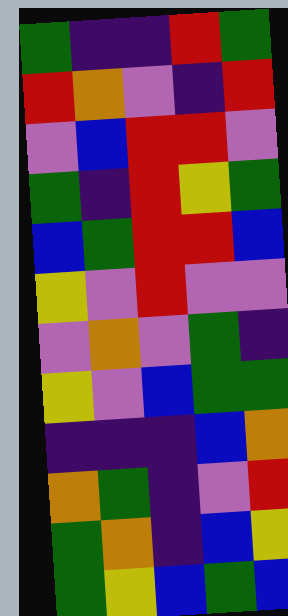[["green", "indigo", "indigo", "red", "green"], ["red", "orange", "violet", "indigo", "red"], ["violet", "blue", "red", "red", "violet"], ["green", "indigo", "red", "yellow", "green"], ["blue", "green", "red", "red", "blue"], ["yellow", "violet", "red", "violet", "violet"], ["violet", "orange", "violet", "green", "indigo"], ["yellow", "violet", "blue", "green", "green"], ["indigo", "indigo", "indigo", "blue", "orange"], ["orange", "green", "indigo", "violet", "red"], ["green", "orange", "indigo", "blue", "yellow"], ["green", "yellow", "blue", "green", "blue"]]